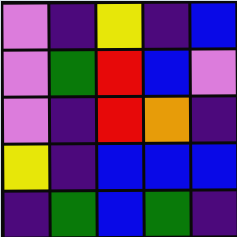[["violet", "indigo", "yellow", "indigo", "blue"], ["violet", "green", "red", "blue", "violet"], ["violet", "indigo", "red", "orange", "indigo"], ["yellow", "indigo", "blue", "blue", "blue"], ["indigo", "green", "blue", "green", "indigo"]]